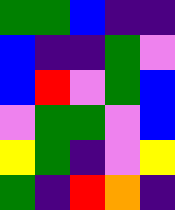[["green", "green", "blue", "indigo", "indigo"], ["blue", "indigo", "indigo", "green", "violet"], ["blue", "red", "violet", "green", "blue"], ["violet", "green", "green", "violet", "blue"], ["yellow", "green", "indigo", "violet", "yellow"], ["green", "indigo", "red", "orange", "indigo"]]